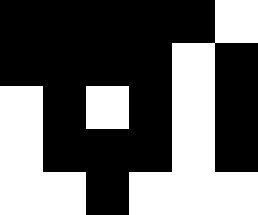[["black", "black", "black", "black", "black", "white"], ["black", "black", "black", "black", "white", "black"], ["white", "black", "white", "black", "white", "black"], ["white", "black", "black", "black", "white", "black"], ["white", "white", "black", "white", "white", "white"]]